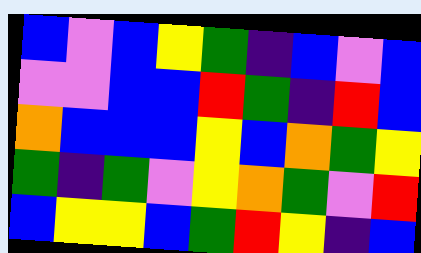[["blue", "violet", "blue", "yellow", "green", "indigo", "blue", "violet", "blue"], ["violet", "violet", "blue", "blue", "red", "green", "indigo", "red", "blue"], ["orange", "blue", "blue", "blue", "yellow", "blue", "orange", "green", "yellow"], ["green", "indigo", "green", "violet", "yellow", "orange", "green", "violet", "red"], ["blue", "yellow", "yellow", "blue", "green", "red", "yellow", "indigo", "blue"]]